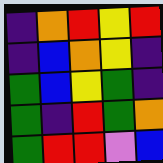[["indigo", "orange", "red", "yellow", "red"], ["indigo", "blue", "orange", "yellow", "indigo"], ["green", "blue", "yellow", "green", "indigo"], ["green", "indigo", "red", "green", "orange"], ["green", "red", "red", "violet", "blue"]]